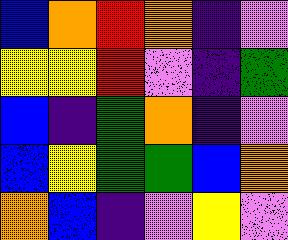[["blue", "orange", "red", "orange", "indigo", "violet"], ["yellow", "yellow", "red", "violet", "indigo", "green"], ["blue", "indigo", "green", "orange", "indigo", "violet"], ["blue", "yellow", "green", "green", "blue", "orange"], ["orange", "blue", "indigo", "violet", "yellow", "violet"]]